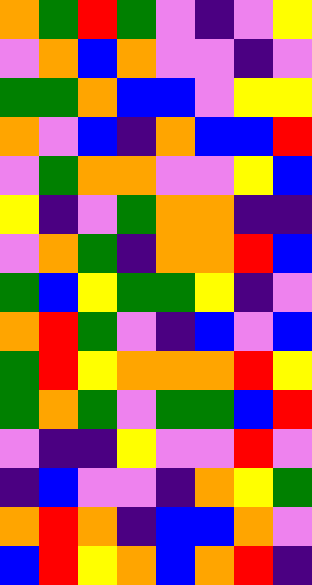[["orange", "green", "red", "green", "violet", "indigo", "violet", "yellow"], ["violet", "orange", "blue", "orange", "violet", "violet", "indigo", "violet"], ["green", "green", "orange", "blue", "blue", "violet", "yellow", "yellow"], ["orange", "violet", "blue", "indigo", "orange", "blue", "blue", "red"], ["violet", "green", "orange", "orange", "violet", "violet", "yellow", "blue"], ["yellow", "indigo", "violet", "green", "orange", "orange", "indigo", "indigo"], ["violet", "orange", "green", "indigo", "orange", "orange", "red", "blue"], ["green", "blue", "yellow", "green", "green", "yellow", "indigo", "violet"], ["orange", "red", "green", "violet", "indigo", "blue", "violet", "blue"], ["green", "red", "yellow", "orange", "orange", "orange", "red", "yellow"], ["green", "orange", "green", "violet", "green", "green", "blue", "red"], ["violet", "indigo", "indigo", "yellow", "violet", "violet", "red", "violet"], ["indigo", "blue", "violet", "violet", "indigo", "orange", "yellow", "green"], ["orange", "red", "orange", "indigo", "blue", "blue", "orange", "violet"], ["blue", "red", "yellow", "orange", "blue", "orange", "red", "indigo"]]